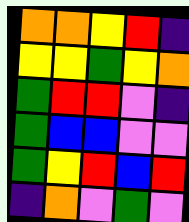[["orange", "orange", "yellow", "red", "indigo"], ["yellow", "yellow", "green", "yellow", "orange"], ["green", "red", "red", "violet", "indigo"], ["green", "blue", "blue", "violet", "violet"], ["green", "yellow", "red", "blue", "red"], ["indigo", "orange", "violet", "green", "violet"]]